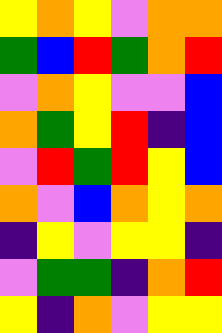[["yellow", "orange", "yellow", "violet", "orange", "orange"], ["green", "blue", "red", "green", "orange", "red"], ["violet", "orange", "yellow", "violet", "violet", "blue"], ["orange", "green", "yellow", "red", "indigo", "blue"], ["violet", "red", "green", "red", "yellow", "blue"], ["orange", "violet", "blue", "orange", "yellow", "orange"], ["indigo", "yellow", "violet", "yellow", "yellow", "indigo"], ["violet", "green", "green", "indigo", "orange", "red"], ["yellow", "indigo", "orange", "violet", "yellow", "yellow"]]